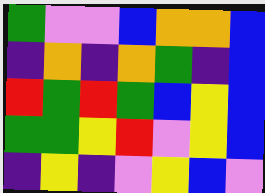[["green", "violet", "violet", "blue", "orange", "orange", "blue"], ["indigo", "orange", "indigo", "orange", "green", "indigo", "blue"], ["red", "green", "red", "green", "blue", "yellow", "blue"], ["green", "green", "yellow", "red", "violet", "yellow", "blue"], ["indigo", "yellow", "indigo", "violet", "yellow", "blue", "violet"]]